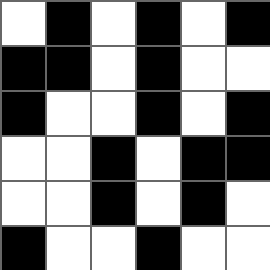[["white", "black", "white", "black", "white", "black"], ["black", "black", "white", "black", "white", "white"], ["black", "white", "white", "black", "white", "black"], ["white", "white", "black", "white", "black", "black"], ["white", "white", "black", "white", "black", "white"], ["black", "white", "white", "black", "white", "white"]]